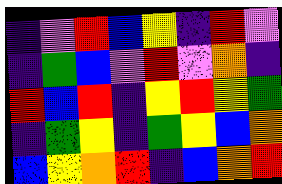[["indigo", "violet", "red", "blue", "yellow", "indigo", "red", "violet"], ["indigo", "green", "blue", "violet", "red", "violet", "orange", "indigo"], ["red", "blue", "red", "indigo", "yellow", "red", "yellow", "green"], ["indigo", "green", "yellow", "indigo", "green", "yellow", "blue", "orange"], ["blue", "yellow", "orange", "red", "indigo", "blue", "orange", "red"]]